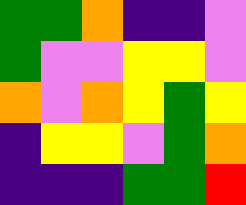[["green", "green", "orange", "indigo", "indigo", "violet"], ["green", "violet", "violet", "yellow", "yellow", "violet"], ["orange", "violet", "orange", "yellow", "green", "yellow"], ["indigo", "yellow", "yellow", "violet", "green", "orange"], ["indigo", "indigo", "indigo", "green", "green", "red"]]